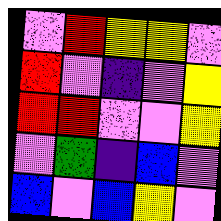[["violet", "red", "yellow", "yellow", "violet"], ["red", "violet", "indigo", "violet", "yellow"], ["red", "red", "violet", "violet", "yellow"], ["violet", "green", "indigo", "blue", "violet"], ["blue", "violet", "blue", "yellow", "violet"]]